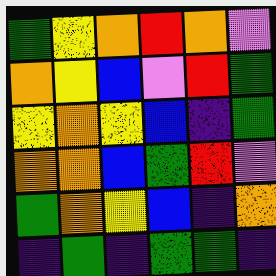[["green", "yellow", "orange", "red", "orange", "violet"], ["orange", "yellow", "blue", "violet", "red", "green"], ["yellow", "orange", "yellow", "blue", "indigo", "green"], ["orange", "orange", "blue", "green", "red", "violet"], ["green", "orange", "yellow", "blue", "indigo", "orange"], ["indigo", "green", "indigo", "green", "green", "indigo"]]